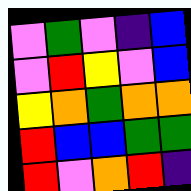[["violet", "green", "violet", "indigo", "blue"], ["violet", "red", "yellow", "violet", "blue"], ["yellow", "orange", "green", "orange", "orange"], ["red", "blue", "blue", "green", "green"], ["red", "violet", "orange", "red", "indigo"]]